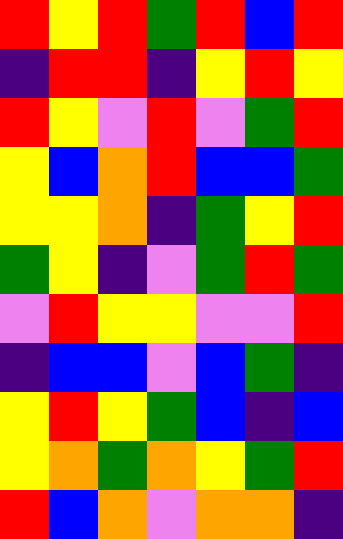[["red", "yellow", "red", "green", "red", "blue", "red"], ["indigo", "red", "red", "indigo", "yellow", "red", "yellow"], ["red", "yellow", "violet", "red", "violet", "green", "red"], ["yellow", "blue", "orange", "red", "blue", "blue", "green"], ["yellow", "yellow", "orange", "indigo", "green", "yellow", "red"], ["green", "yellow", "indigo", "violet", "green", "red", "green"], ["violet", "red", "yellow", "yellow", "violet", "violet", "red"], ["indigo", "blue", "blue", "violet", "blue", "green", "indigo"], ["yellow", "red", "yellow", "green", "blue", "indigo", "blue"], ["yellow", "orange", "green", "orange", "yellow", "green", "red"], ["red", "blue", "orange", "violet", "orange", "orange", "indigo"]]